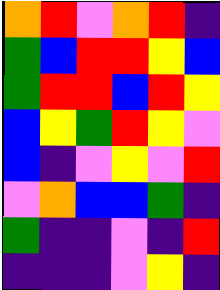[["orange", "red", "violet", "orange", "red", "indigo"], ["green", "blue", "red", "red", "yellow", "blue"], ["green", "red", "red", "blue", "red", "yellow"], ["blue", "yellow", "green", "red", "yellow", "violet"], ["blue", "indigo", "violet", "yellow", "violet", "red"], ["violet", "orange", "blue", "blue", "green", "indigo"], ["green", "indigo", "indigo", "violet", "indigo", "red"], ["indigo", "indigo", "indigo", "violet", "yellow", "indigo"]]